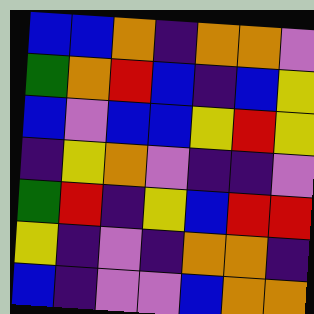[["blue", "blue", "orange", "indigo", "orange", "orange", "violet"], ["green", "orange", "red", "blue", "indigo", "blue", "yellow"], ["blue", "violet", "blue", "blue", "yellow", "red", "yellow"], ["indigo", "yellow", "orange", "violet", "indigo", "indigo", "violet"], ["green", "red", "indigo", "yellow", "blue", "red", "red"], ["yellow", "indigo", "violet", "indigo", "orange", "orange", "indigo"], ["blue", "indigo", "violet", "violet", "blue", "orange", "orange"]]